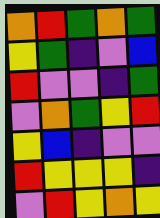[["orange", "red", "green", "orange", "green"], ["yellow", "green", "indigo", "violet", "blue"], ["red", "violet", "violet", "indigo", "green"], ["violet", "orange", "green", "yellow", "red"], ["yellow", "blue", "indigo", "violet", "violet"], ["red", "yellow", "yellow", "yellow", "indigo"], ["violet", "red", "yellow", "orange", "yellow"]]